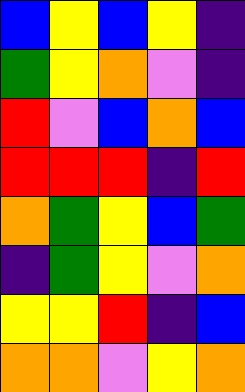[["blue", "yellow", "blue", "yellow", "indigo"], ["green", "yellow", "orange", "violet", "indigo"], ["red", "violet", "blue", "orange", "blue"], ["red", "red", "red", "indigo", "red"], ["orange", "green", "yellow", "blue", "green"], ["indigo", "green", "yellow", "violet", "orange"], ["yellow", "yellow", "red", "indigo", "blue"], ["orange", "orange", "violet", "yellow", "orange"]]